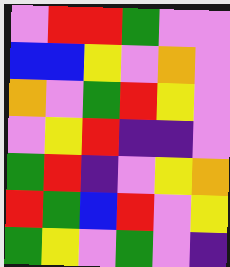[["violet", "red", "red", "green", "violet", "violet"], ["blue", "blue", "yellow", "violet", "orange", "violet"], ["orange", "violet", "green", "red", "yellow", "violet"], ["violet", "yellow", "red", "indigo", "indigo", "violet"], ["green", "red", "indigo", "violet", "yellow", "orange"], ["red", "green", "blue", "red", "violet", "yellow"], ["green", "yellow", "violet", "green", "violet", "indigo"]]